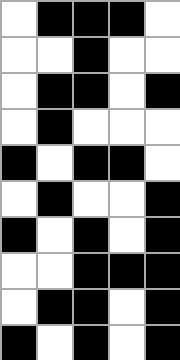[["white", "black", "black", "black", "white"], ["white", "white", "black", "white", "white"], ["white", "black", "black", "white", "black"], ["white", "black", "white", "white", "white"], ["black", "white", "black", "black", "white"], ["white", "black", "white", "white", "black"], ["black", "white", "black", "white", "black"], ["white", "white", "black", "black", "black"], ["white", "black", "black", "white", "black"], ["black", "white", "black", "white", "black"]]